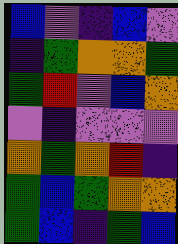[["blue", "violet", "indigo", "blue", "violet"], ["indigo", "green", "orange", "orange", "green"], ["green", "red", "violet", "blue", "orange"], ["violet", "indigo", "violet", "violet", "violet"], ["orange", "green", "orange", "red", "indigo"], ["green", "blue", "green", "orange", "orange"], ["green", "blue", "indigo", "green", "blue"]]